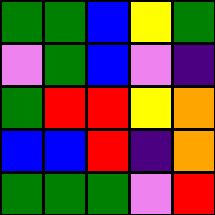[["green", "green", "blue", "yellow", "green"], ["violet", "green", "blue", "violet", "indigo"], ["green", "red", "red", "yellow", "orange"], ["blue", "blue", "red", "indigo", "orange"], ["green", "green", "green", "violet", "red"]]